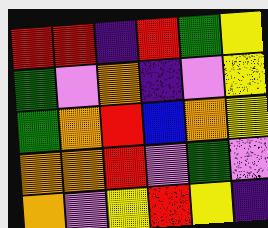[["red", "red", "indigo", "red", "green", "yellow"], ["green", "violet", "orange", "indigo", "violet", "yellow"], ["green", "orange", "red", "blue", "orange", "yellow"], ["orange", "orange", "red", "violet", "green", "violet"], ["orange", "violet", "yellow", "red", "yellow", "indigo"]]